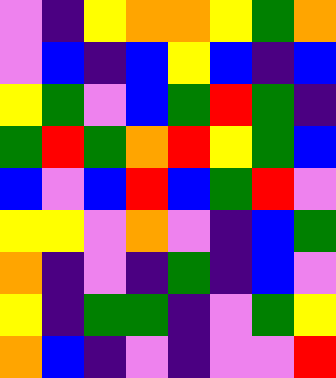[["violet", "indigo", "yellow", "orange", "orange", "yellow", "green", "orange"], ["violet", "blue", "indigo", "blue", "yellow", "blue", "indigo", "blue"], ["yellow", "green", "violet", "blue", "green", "red", "green", "indigo"], ["green", "red", "green", "orange", "red", "yellow", "green", "blue"], ["blue", "violet", "blue", "red", "blue", "green", "red", "violet"], ["yellow", "yellow", "violet", "orange", "violet", "indigo", "blue", "green"], ["orange", "indigo", "violet", "indigo", "green", "indigo", "blue", "violet"], ["yellow", "indigo", "green", "green", "indigo", "violet", "green", "yellow"], ["orange", "blue", "indigo", "violet", "indigo", "violet", "violet", "red"]]